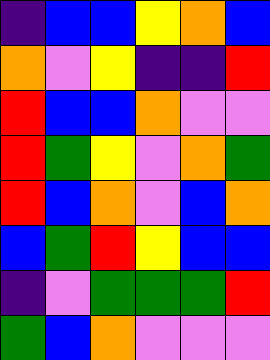[["indigo", "blue", "blue", "yellow", "orange", "blue"], ["orange", "violet", "yellow", "indigo", "indigo", "red"], ["red", "blue", "blue", "orange", "violet", "violet"], ["red", "green", "yellow", "violet", "orange", "green"], ["red", "blue", "orange", "violet", "blue", "orange"], ["blue", "green", "red", "yellow", "blue", "blue"], ["indigo", "violet", "green", "green", "green", "red"], ["green", "blue", "orange", "violet", "violet", "violet"]]